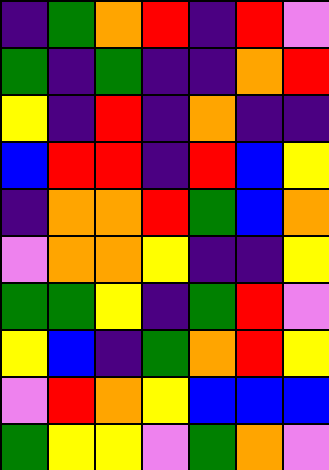[["indigo", "green", "orange", "red", "indigo", "red", "violet"], ["green", "indigo", "green", "indigo", "indigo", "orange", "red"], ["yellow", "indigo", "red", "indigo", "orange", "indigo", "indigo"], ["blue", "red", "red", "indigo", "red", "blue", "yellow"], ["indigo", "orange", "orange", "red", "green", "blue", "orange"], ["violet", "orange", "orange", "yellow", "indigo", "indigo", "yellow"], ["green", "green", "yellow", "indigo", "green", "red", "violet"], ["yellow", "blue", "indigo", "green", "orange", "red", "yellow"], ["violet", "red", "orange", "yellow", "blue", "blue", "blue"], ["green", "yellow", "yellow", "violet", "green", "orange", "violet"]]